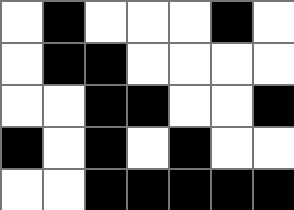[["white", "black", "white", "white", "white", "black", "white"], ["white", "black", "black", "white", "white", "white", "white"], ["white", "white", "black", "black", "white", "white", "black"], ["black", "white", "black", "white", "black", "white", "white"], ["white", "white", "black", "black", "black", "black", "black"]]